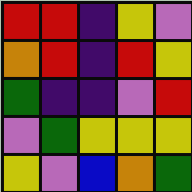[["red", "red", "indigo", "yellow", "violet"], ["orange", "red", "indigo", "red", "yellow"], ["green", "indigo", "indigo", "violet", "red"], ["violet", "green", "yellow", "yellow", "yellow"], ["yellow", "violet", "blue", "orange", "green"]]